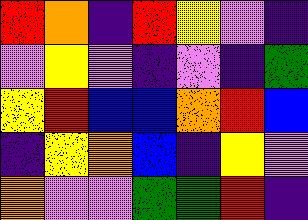[["red", "orange", "indigo", "red", "yellow", "violet", "indigo"], ["violet", "yellow", "violet", "indigo", "violet", "indigo", "green"], ["yellow", "red", "blue", "blue", "orange", "red", "blue"], ["indigo", "yellow", "orange", "blue", "indigo", "yellow", "violet"], ["orange", "violet", "violet", "green", "green", "red", "indigo"]]